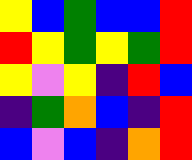[["yellow", "blue", "green", "blue", "blue", "red"], ["red", "yellow", "green", "yellow", "green", "red"], ["yellow", "violet", "yellow", "indigo", "red", "blue"], ["indigo", "green", "orange", "blue", "indigo", "red"], ["blue", "violet", "blue", "indigo", "orange", "red"]]